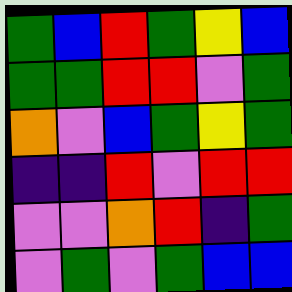[["green", "blue", "red", "green", "yellow", "blue"], ["green", "green", "red", "red", "violet", "green"], ["orange", "violet", "blue", "green", "yellow", "green"], ["indigo", "indigo", "red", "violet", "red", "red"], ["violet", "violet", "orange", "red", "indigo", "green"], ["violet", "green", "violet", "green", "blue", "blue"]]